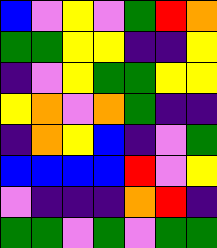[["blue", "violet", "yellow", "violet", "green", "red", "orange"], ["green", "green", "yellow", "yellow", "indigo", "indigo", "yellow"], ["indigo", "violet", "yellow", "green", "green", "yellow", "yellow"], ["yellow", "orange", "violet", "orange", "green", "indigo", "indigo"], ["indigo", "orange", "yellow", "blue", "indigo", "violet", "green"], ["blue", "blue", "blue", "blue", "red", "violet", "yellow"], ["violet", "indigo", "indigo", "indigo", "orange", "red", "indigo"], ["green", "green", "violet", "green", "violet", "green", "green"]]